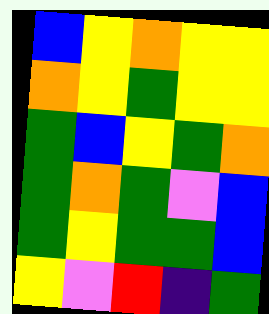[["blue", "yellow", "orange", "yellow", "yellow"], ["orange", "yellow", "green", "yellow", "yellow"], ["green", "blue", "yellow", "green", "orange"], ["green", "orange", "green", "violet", "blue"], ["green", "yellow", "green", "green", "blue"], ["yellow", "violet", "red", "indigo", "green"]]